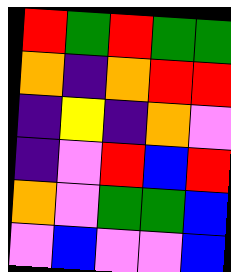[["red", "green", "red", "green", "green"], ["orange", "indigo", "orange", "red", "red"], ["indigo", "yellow", "indigo", "orange", "violet"], ["indigo", "violet", "red", "blue", "red"], ["orange", "violet", "green", "green", "blue"], ["violet", "blue", "violet", "violet", "blue"]]